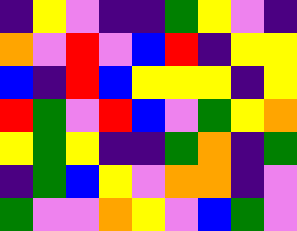[["indigo", "yellow", "violet", "indigo", "indigo", "green", "yellow", "violet", "indigo"], ["orange", "violet", "red", "violet", "blue", "red", "indigo", "yellow", "yellow"], ["blue", "indigo", "red", "blue", "yellow", "yellow", "yellow", "indigo", "yellow"], ["red", "green", "violet", "red", "blue", "violet", "green", "yellow", "orange"], ["yellow", "green", "yellow", "indigo", "indigo", "green", "orange", "indigo", "green"], ["indigo", "green", "blue", "yellow", "violet", "orange", "orange", "indigo", "violet"], ["green", "violet", "violet", "orange", "yellow", "violet", "blue", "green", "violet"]]